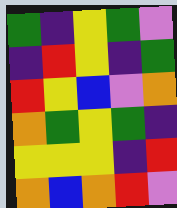[["green", "indigo", "yellow", "green", "violet"], ["indigo", "red", "yellow", "indigo", "green"], ["red", "yellow", "blue", "violet", "orange"], ["orange", "green", "yellow", "green", "indigo"], ["yellow", "yellow", "yellow", "indigo", "red"], ["orange", "blue", "orange", "red", "violet"]]